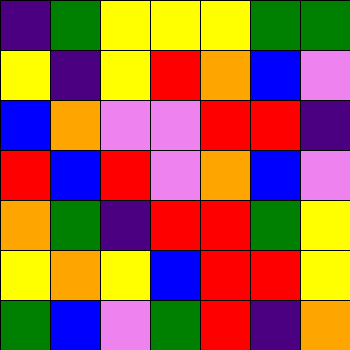[["indigo", "green", "yellow", "yellow", "yellow", "green", "green"], ["yellow", "indigo", "yellow", "red", "orange", "blue", "violet"], ["blue", "orange", "violet", "violet", "red", "red", "indigo"], ["red", "blue", "red", "violet", "orange", "blue", "violet"], ["orange", "green", "indigo", "red", "red", "green", "yellow"], ["yellow", "orange", "yellow", "blue", "red", "red", "yellow"], ["green", "blue", "violet", "green", "red", "indigo", "orange"]]